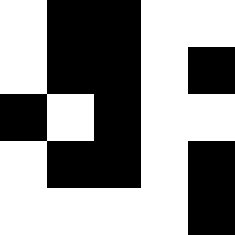[["white", "black", "black", "white", "white"], ["white", "black", "black", "white", "black"], ["black", "white", "black", "white", "white"], ["white", "black", "black", "white", "black"], ["white", "white", "white", "white", "black"]]